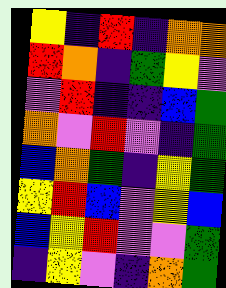[["yellow", "indigo", "red", "indigo", "orange", "orange"], ["red", "orange", "indigo", "green", "yellow", "violet"], ["violet", "red", "indigo", "indigo", "blue", "green"], ["orange", "violet", "red", "violet", "indigo", "green"], ["blue", "orange", "green", "indigo", "yellow", "green"], ["yellow", "red", "blue", "violet", "yellow", "blue"], ["blue", "yellow", "red", "violet", "violet", "green"], ["indigo", "yellow", "violet", "indigo", "orange", "green"]]